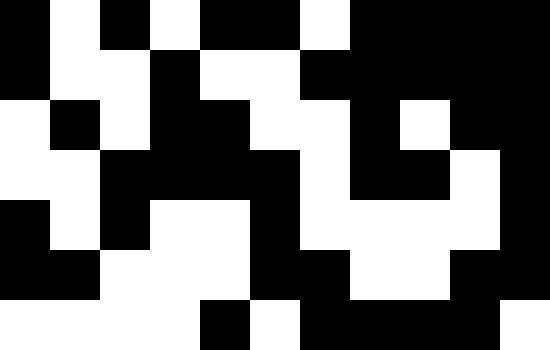[["black", "white", "black", "white", "black", "black", "white", "black", "black", "black", "black"], ["black", "white", "white", "black", "white", "white", "black", "black", "black", "black", "black"], ["white", "black", "white", "black", "black", "white", "white", "black", "white", "black", "black"], ["white", "white", "black", "black", "black", "black", "white", "black", "black", "white", "black"], ["black", "white", "black", "white", "white", "black", "white", "white", "white", "white", "black"], ["black", "black", "white", "white", "white", "black", "black", "white", "white", "black", "black"], ["white", "white", "white", "white", "black", "white", "black", "black", "black", "black", "white"]]